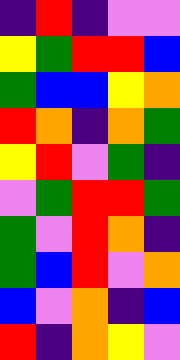[["indigo", "red", "indigo", "violet", "violet"], ["yellow", "green", "red", "red", "blue"], ["green", "blue", "blue", "yellow", "orange"], ["red", "orange", "indigo", "orange", "green"], ["yellow", "red", "violet", "green", "indigo"], ["violet", "green", "red", "red", "green"], ["green", "violet", "red", "orange", "indigo"], ["green", "blue", "red", "violet", "orange"], ["blue", "violet", "orange", "indigo", "blue"], ["red", "indigo", "orange", "yellow", "violet"]]